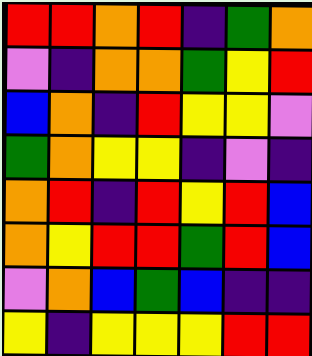[["red", "red", "orange", "red", "indigo", "green", "orange"], ["violet", "indigo", "orange", "orange", "green", "yellow", "red"], ["blue", "orange", "indigo", "red", "yellow", "yellow", "violet"], ["green", "orange", "yellow", "yellow", "indigo", "violet", "indigo"], ["orange", "red", "indigo", "red", "yellow", "red", "blue"], ["orange", "yellow", "red", "red", "green", "red", "blue"], ["violet", "orange", "blue", "green", "blue", "indigo", "indigo"], ["yellow", "indigo", "yellow", "yellow", "yellow", "red", "red"]]